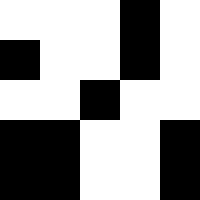[["white", "white", "white", "black", "white"], ["black", "white", "white", "black", "white"], ["white", "white", "black", "white", "white"], ["black", "black", "white", "white", "black"], ["black", "black", "white", "white", "black"]]